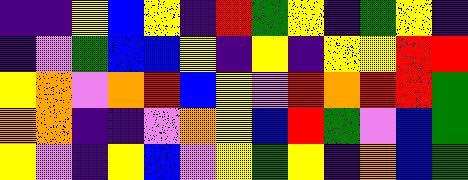[["indigo", "indigo", "yellow", "blue", "yellow", "indigo", "red", "green", "yellow", "indigo", "green", "yellow", "indigo"], ["indigo", "violet", "green", "blue", "blue", "yellow", "indigo", "yellow", "indigo", "yellow", "yellow", "red", "red"], ["yellow", "orange", "violet", "orange", "red", "blue", "yellow", "violet", "red", "orange", "red", "red", "green"], ["orange", "orange", "indigo", "indigo", "violet", "orange", "yellow", "blue", "red", "green", "violet", "blue", "green"], ["yellow", "violet", "indigo", "yellow", "blue", "violet", "yellow", "green", "yellow", "indigo", "orange", "blue", "green"]]